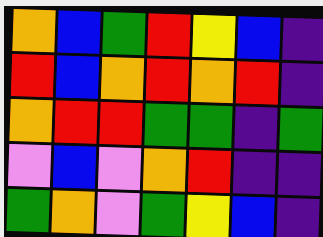[["orange", "blue", "green", "red", "yellow", "blue", "indigo"], ["red", "blue", "orange", "red", "orange", "red", "indigo"], ["orange", "red", "red", "green", "green", "indigo", "green"], ["violet", "blue", "violet", "orange", "red", "indigo", "indigo"], ["green", "orange", "violet", "green", "yellow", "blue", "indigo"]]